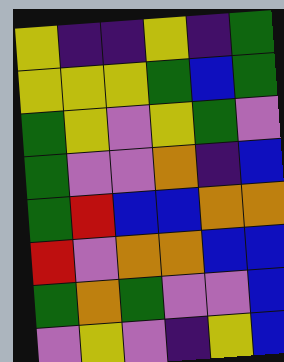[["yellow", "indigo", "indigo", "yellow", "indigo", "green"], ["yellow", "yellow", "yellow", "green", "blue", "green"], ["green", "yellow", "violet", "yellow", "green", "violet"], ["green", "violet", "violet", "orange", "indigo", "blue"], ["green", "red", "blue", "blue", "orange", "orange"], ["red", "violet", "orange", "orange", "blue", "blue"], ["green", "orange", "green", "violet", "violet", "blue"], ["violet", "yellow", "violet", "indigo", "yellow", "blue"]]